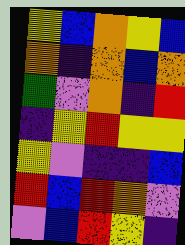[["yellow", "blue", "orange", "yellow", "blue"], ["orange", "indigo", "orange", "blue", "orange"], ["green", "violet", "orange", "indigo", "red"], ["indigo", "yellow", "red", "yellow", "yellow"], ["yellow", "violet", "indigo", "indigo", "blue"], ["red", "blue", "red", "orange", "violet"], ["violet", "blue", "red", "yellow", "indigo"]]